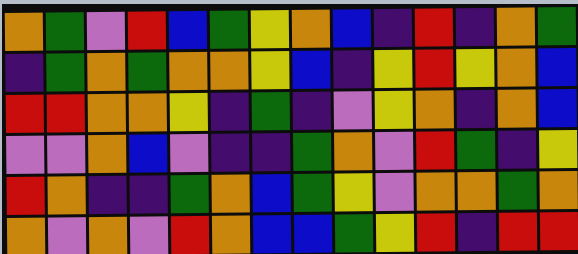[["orange", "green", "violet", "red", "blue", "green", "yellow", "orange", "blue", "indigo", "red", "indigo", "orange", "green"], ["indigo", "green", "orange", "green", "orange", "orange", "yellow", "blue", "indigo", "yellow", "red", "yellow", "orange", "blue"], ["red", "red", "orange", "orange", "yellow", "indigo", "green", "indigo", "violet", "yellow", "orange", "indigo", "orange", "blue"], ["violet", "violet", "orange", "blue", "violet", "indigo", "indigo", "green", "orange", "violet", "red", "green", "indigo", "yellow"], ["red", "orange", "indigo", "indigo", "green", "orange", "blue", "green", "yellow", "violet", "orange", "orange", "green", "orange"], ["orange", "violet", "orange", "violet", "red", "orange", "blue", "blue", "green", "yellow", "red", "indigo", "red", "red"]]